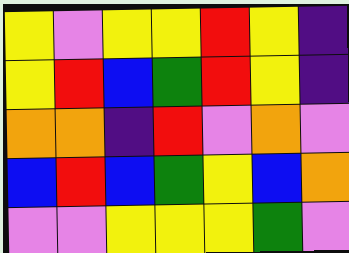[["yellow", "violet", "yellow", "yellow", "red", "yellow", "indigo"], ["yellow", "red", "blue", "green", "red", "yellow", "indigo"], ["orange", "orange", "indigo", "red", "violet", "orange", "violet"], ["blue", "red", "blue", "green", "yellow", "blue", "orange"], ["violet", "violet", "yellow", "yellow", "yellow", "green", "violet"]]